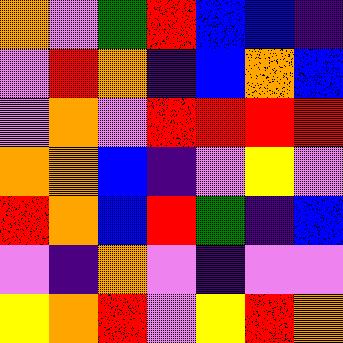[["orange", "violet", "green", "red", "blue", "blue", "indigo"], ["violet", "red", "orange", "indigo", "blue", "orange", "blue"], ["violet", "orange", "violet", "red", "red", "red", "red"], ["orange", "orange", "blue", "indigo", "violet", "yellow", "violet"], ["red", "orange", "blue", "red", "green", "indigo", "blue"], ["violet", "indigo", "orange", "violet", "indigo", "violet", "violet"], ["yellow", "orange", "red", "violet", "yellow", "red", "orange"]]